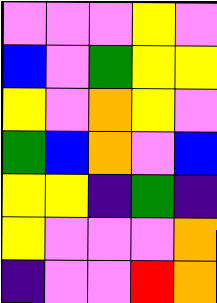[["violet", "violet", "violet", "yellow", "violet"], ["blue", "violet", "green", "yellow", "yellow"], ["yellow", "violet", "orange", "yellow", "violet"], ["green", "blue", "orange", "violet", "blue"], ["yellow", "yellow", "indigo", "green", "indigo"], ["yellow", "violet", "violet", "violet", "orange"], ["indigo", "violet", "violet", "red", "orange"]]